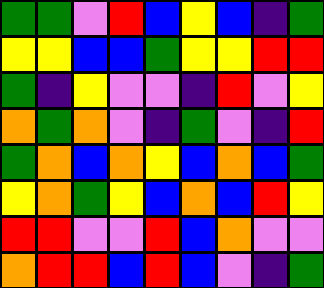[["green", "green", "violet", "red", "blue", "yellow", "blue", "indigo", "green"], ["yellow", "yellow", "blue", "blue", "green", "yellow", "yellow", "red", "red"], ["green", "indigo", "yellow", "violet", "violet", "indigo", "red", "violet", "yellow"], ["orange", "green", "orange", "violet", "indigo", "green", "violet", "indigo", "red"], ["green", "orange", "blue", "orange", "yellow", "blue", "orange", "blue", "green"], ["yellow", "orange", "green", "yellow", "blue", "orange", "blue", "red", "yellow"], ["red", "red", "violet", "violet", "red", "blue", "orange", "violet", "violet"], ["orange", "red", "red", "blue", "red", "blue", "violet", "indigo", "green"]]